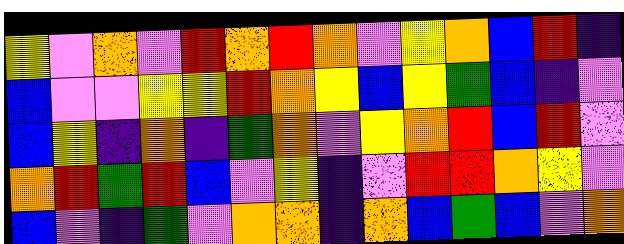[["yellow", "violet", "orange", "violet", "red", "orange", "red", "orange", "violet", "yellow", "orange", "blue", "red", "indigo"], ["blue", "violet", "violet", "yellow", "yellow", "red", "orange", "yellow", "blue", "yellow", "green", "blue", "indigo", "violet"], ["blue", "yellow", "indigo", "orange", "indigo", "green", "orange", "violet", "yellow", "orange", "red", "blue", "red", "violet"], ["orange", "red", "green", "red", "blue", "violet", "yellow", "indigo", "violet", "red", "red", "orange", "yellow", "violet"], ["blue", "violet", "indigo", "green", "violet", "orange", "orange", "indigo", "orange", "blue", "green", "blue", "violet", "orange"]]